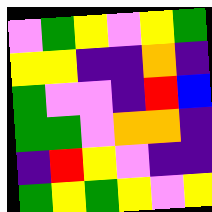[["violet", "green", "yellow", "violet", "yellow", "green"], ["yellow", "yellow", "indigo", "indigo", "orange", "indigo"], ["green", "violet", "violet", "indigo", "red", "blue"], ["green", "green", "violet", "orange", "orange", "indigo"], ["indigo", "red", "yellow", "violet", "indigo", "indigo"], ["green", "yellow", "green", "yellow", "violet", "yellow"]]